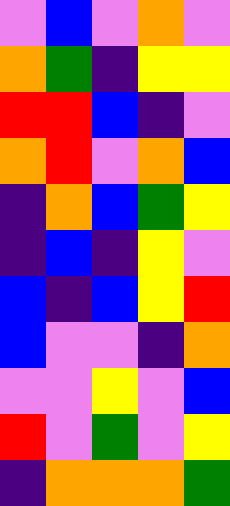[["violet", "blue", "violet", "orange", "violet"], ["orange", "green", "indigo", "yellow", "yellow"], ["red", "red", "blue", "indigo", "violet"], ["orange", "red", "violet", "orange", "blue"], ["indigo", "orange", "blue", "green", "yellow"], ["indigo", "blue", "indigo", "yellow", "violet"], ["blue", "indigo", "blue", "yellow", "red"], ["blue", "violet", "violet", "indigo", "orange"], ["violet", "violet", "yellow", "violet", "blue"], ["red", "violet", "green", "violet", "yellow"], ["indigo", "orange", "orange", "orange", "green"]]